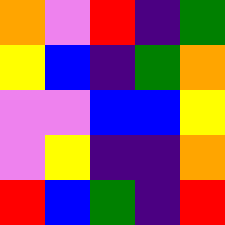[["orange", "violet", "red", "indigo", "green"], ["yellow", "blue", "indigo", "green", "orange"], ["violet", "violet", "blue", "blue", "yellow"], ["violet", "yellow", "indigo", "indigo", "orange"], ["red", "blue", "green", "indigo", "red"]]